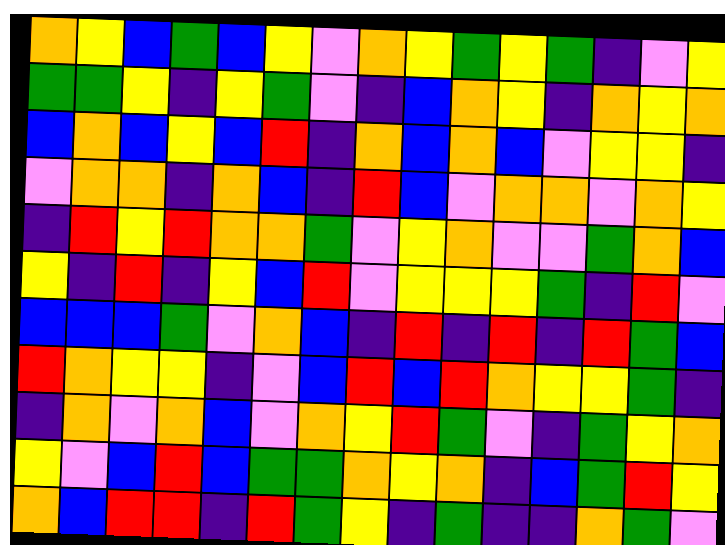[["orange", "yellow", "blue", "green", "blue", "yellow", "violet", "orange", "yellow", "green", "yellow", "green", "indigo", "violet", "yellow"], ["green", "green", "yellow", "indigo", "yellow", "green", "violet", "indigo", "blue", "orange", "yellow", "indigo", "orange", "yellow", "orange"], ["blue", "orange", "blue", "yellow", "blue", "red", "indigo", "orange", "blue", "orange", "blue", "violet", "yellow", "yellow", "indigo"], ["violet", "orange", "orange", "indigo", "orange", "blue", "indigo", "red", "blue", "violet", "orange", "orange", "violet", "orange", "yellow"], ["indigo", "red", "yellow", "red", "orange", "orange", "green", "violet", "yellow", "orange", "violet", "violet", "green", "orange", "blue"], ["yellow", "indigo", "red", "indigo", "yellow", "blue", "red", "violet", "yellow", "yellow", "yellow", "green", "indigo", "red", "violet"], ["blue", "blue", "blue", "green", "violet", "orange", "blue", "indigo", "red", "indigo", "red", "indigo", "red", "green", "blue"], ["red", "orange", "yellow", "yellow", "indigo", "violet", "blue", "red", "blue", "red", "orange", "yellow", "yellow", "green", "indigo"], ["indigo", "orange", "violet", "orange", "blue", "violet", "orange", "yellow", "red", "green", "violet", "indigo", "green", "yellow", "orange"], ["yellow", "violet", "blue", "red", "blue", "green", "green", "orange", "yellow", "orange", "indigo", "blue", "green", "red", "yellow"], ["orange", "blue", "red", "red", "indigo", "red", "green", "yellow", "indigo", "green", "indigo", "indigo", "orange", "green", "violet"]]